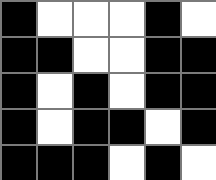[["black", "white", "white", "white", "black", "white"], ["black", "black", "white", "white", "black", "black"], ["black", "white", "black", "white", "black", "black"], ["black", "white", "black", "black", "white", "black"], ["black", "black", "black", "white", "black", "white"]]